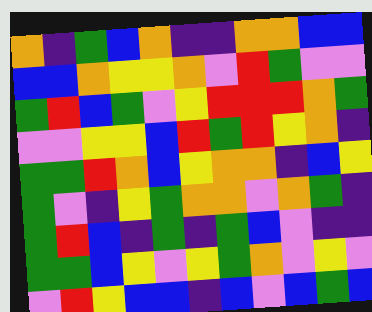[["orange", "indigo", "green", "blue", "orange", "indigo", "indigo", "orange", "orange", "blue", "blue"], ["blue", "blue", "orange", "yellow", "yellow", "orange", "violet", "red", "green", "violet", "violet"], ["green", "red", "blue", "green", "violet", "yellow", "red", "red", "red", "orange", "green"], ["violet", "violet", "yellow", "yellow", "blue", "red", "green", "red", "yellow", "orange", "indigo"], ["green", "green", "red", "orange", "blue", "yellow", "orange", "orange", "indigo", "blue", "yellow"], ["green", "violet", "indigo", "yellow", "green", "orange", "orange", "violet", "orange", "green", "indigo"], ["green", "red", "blue", "indigo", "green", "indigo", "green", "blue", "violet", "indigo", "indigo"], ["green", "green", "blue", "yellow", "violet", "yellow", "green", "orange", "violet", "yellow", "violet"], ["violet", "red", "yellow", "blue", "blue", "indigo", "blue", "violet", "blue", "green", "blue"]]